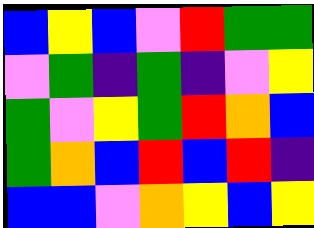[["blue", "yellow", "blue", "violet", "red", "green", "green"], ["violet", "green", "indigo", "green", "indigo", "violet", "yellow"], ["green", "violet", "yellow", "green", "red", "orange", "blue"], ["green", "orange", "blue", "red", "blue", "red", "indigo"], ["blue", "blue", "violet", "orange", "yellow", "blue", "yellow"]]